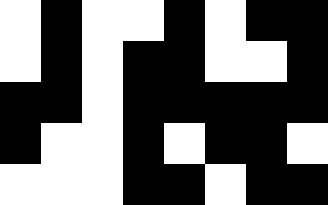[["white", "black", "white", "white", "black", "white", "black", "black"], ["white", "black", "white", "black", "black", "white", "white", "black"], ["black", "black", "white", "black", "black", "black", "black", "black"], ["black", "white", "white", "black", "white", "black", "black", "white"], ["white", "white", "white", "black", "black", "white", "black", "black"]]